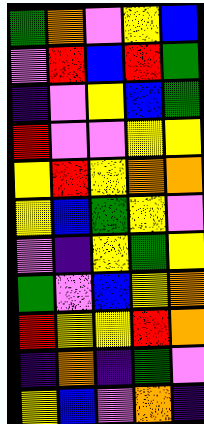[["green", "orange", "violet", "yellow", "blue"], ["violet", "red", "blue", "red", "green"], ["indigo", "violet", "yellow", "blue", "green"], ["red", "violet", "violet", "yellow", "yellow"], ["yellow", "red", "yellow", "orange", "orange"], ["yellow", "blue", "green", "yellow", "violet"], ["violet", "indigo", "yellow", "green", "yellow"], ["green", "violet", "blue", "yellow", "orange"], ["red", "yellow", "yellow", "red", "orange"], ["indigo", "orange", "indigo", "green", "violet"], ["yellow", "blue", "violet", "orange", "indigo"]]